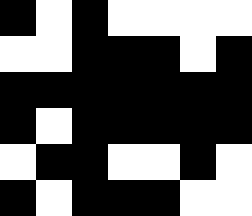[["black", "white", "black", "white", "white", "white", "white"], ["white", "white", "black", "black", "black", "white", "black"], ["black", "black", "black", "black", "black", "black", "black"], ["black", "white", "black", "black", "black", "black", "black"], ["white", "black", "black", "white", "white", "black", "white"], ["black", "white", "black", "black", "black", "white", "white"]]